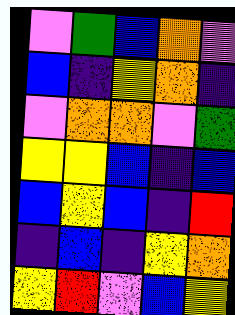[["violet", "green", "blue", "orange", "violet"], ["blue", "indigo", "yellow", "orange", "indigo"], ["violet", "orange", "orange", "violet", "green"], ["yellow", "yellow", "blue", "indigo", "blue"], ["blue", "yellow", "blue", "indigo", "red"], ["indigo", "blue", "indigo", "yellow", "orange"], ["yellow", "red", "violet", "blue", "yellow"]]